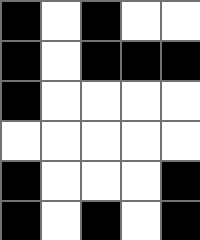[["black", "white", "black", "white", "white"], ["black", "white", "black", "black", "black"], ["black", "white", "white", "white", "white"], ["white", "white", "white", "white", "white"], ["black", "white", "white", "white", "black"], ["black", "white", "black", "white", "black"]]